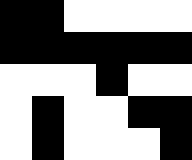[["black", "black", "white", "white", "white", "white"], ["black", "black", "black", "black", "black", "black"], ["white", "white", "white", "black", "white", "white"], ["white", "black", "white", "white", "black", "black"], ["white", "black", "white", "white", "white", "black"]]